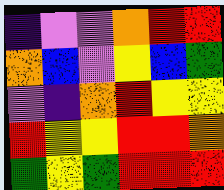[["indigo", "violet", "violet", "orange", "red", "red"], ["orange", "blue", "violet", "yellow", "blue", "green"], ["violet", "indigo", "orange", "red", "yellow", "yellow"], ["red", "yellow", "yellow", "red", "red", "orange"], ["green", "yellow", "green", "red", "red", "red"]]